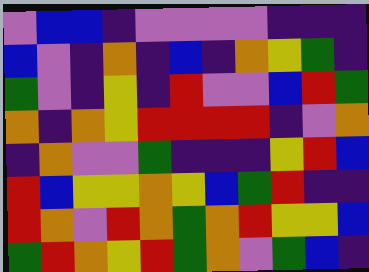[["violet", "blue", "blue", "indigo", "violet", "violet", "violet", "violet", "indigo", "indigo", "indigo"], ["blue", "violet", "indigo", "orange", "indigo", "blue", "indigo", "orange", "yellow", "green", "indigo"], ["green", "violet", "indigo", "yellow", "indigo", "red", "violet", "violet", "blue", "red", "green"], ["orange", "indigo", "orange", "yellow", "red", "red", "red", "red", "indigo", "violet", "orange"], ["indigo", "orange", "violet", "violet", "green", "indigo", "indigo", "indigo", "yellow", "red", "blue"], ["red", "blue", "yellow", "yellow", "orange", "yellow", "blue", "green", "red", "indigo", "indigo"], ["red", "orange", "violet", "red", "orange", "green", "orange", "red", "yellow", "yellow", "blue"], ["green", "red", "orange", "yellow", "red", "green", "orange", "violet", "green", "blue", "indigo"]]